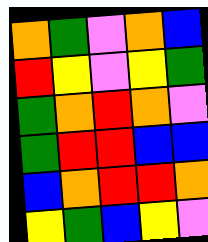[["orange", "green", "violet", "orange", "blue"], ["red", "yellow", "violet", "yellow", "green"], ["green", "orange", "red", "orange", "violet"], ["green", "red", "red", "blue", "blue"], ["blue", "orange", "red", "red", "orange"], ["yellow", "green", "blue", "yellow", "violet"]]